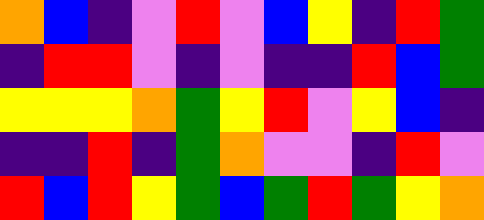[["orange", "blue", "indigo", "violet", "red", "violet", "blue", "yellow", "indigo", "red", "green"], ["indigo", "red", "red", "violet", "indigo", "violet", "indigo", "indigo", "red", "blue", "green"], ["yellow", "yellow", "yellow", "orange", "green", "yellow", "red", "violet", "yellow", "blue", "indigo"], ["indigo", "indigo", "red", "indigo", "green", "orange", "violet", "violet", "indigo", "red", "violet"], ["red", "blue", "red", "yellow", "green", "blue", "green", "red", "green", "yellow", "orange"]]